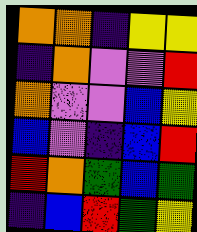[["orange", "orange", "indigo", "yellow", "yellow"], ["indigo", "orange", "violet", "violet", "red"], ["orange", "violet", "violet", "blue", "yellow"], ["blue", "violet", "indigo", "blue", "red"], ["red", "orange", "green", "blue", "green"], ["indigo", "blue", "red", "green", "yellow"]]